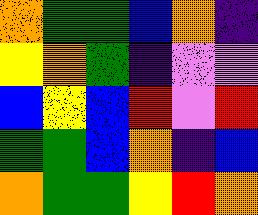[["orange", "green", "green", "blue", "orange", "indigo"], ["yellow", "orange", "green", "indigo", "violet", "violet"], ["blue", "yellow", "blue", "red", "violet", "red"], ["green", "green", "blue", "orange", "indigo", "blue"], ["orange", "green", "green", "yellow", "red", "orange"]]